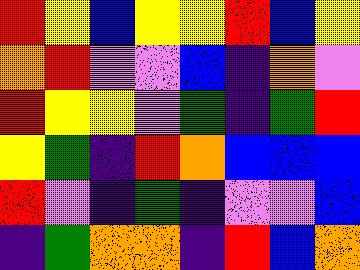[["red", "yellow", "blue", "yellow", "yellow", "red", "blue", "yellow"], ["orange", "red", "violet", "violet", "blue", "indigo", "orange", "violet"], ["red", "yellow", "yellow", "violet", "green", "indigo", "green", "red"], ["yellow", "green", "indigo", "red", "orange", "blue", "blue", "blue"], ["red", "violet", "indigo", "green", "indigo", "violet", "violet", "blue"], ["indigo", "green", "orange", "orange", "indigo", "red", "blue", "orange"]]